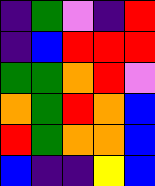[["indigo", "green", "violet", "indigo", "red"], ["indigo", "blue", "red", "red", "red"], ["green", "green", "orange", "red", "violet"], ["orange", "green", "red", "orange", "blue"], ["red", "green", "orange", "orange", "blue"], ["blue", "indigo", "indigo", "yellow", "blue"]]